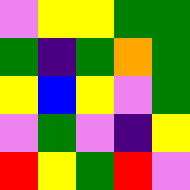[["violet", "yellow", "yellow", "green", "green"], ["green", "indigo", "green", "orange", "green"], ["yellow", "blue", "yellow", "violet", "green"], ["violet", "green", "violet", "indigo", "yellow"], ["red", "yellow", "green", "red", "violet"]]